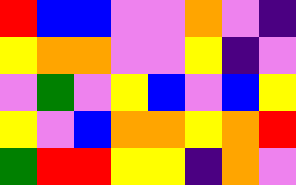[["red", "blue", "blue", "violet", "violet", "orange", "violet", "indigo"], ["yellow", "orange", "orange", "violet", "violet", "yellow", "indigo", "violet"], ["violet", "green", "violet", "yellow", "blue", "violet", "blue", "yellow"], ["yellow", "violet", "blue", "orange", "orange", "yellow", "orange", "red"], ["green", "red", "red", "yellow", "yellow", "indigo", "orange", "violet"]]